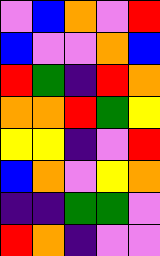[["violet", "blue", "orange", "violet", "red"], ["blue", "violet", "violet", "orange", "blue"], ["red", "green", "indigo", "red", "orange"], ["orange", "orange", "red", "green", "yellow"], ["yellow", "yellow", "indigo", "violet", "red"], ["blue", "orange", "violet", "yellow", "orange"], ["indigo", "indigo", "green", "green", "violet"], ["red", "orange", "indigo", "violet", "violet"]]